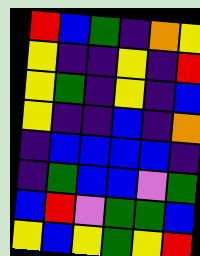[["red", "blue", "green", "indigo", "orange", "yellow"], ["yellow", "indigo", "indigo", "yellow", "indigo", "red"], ["yellow", "green", "indigo", "yellow", "indigo", "blue"], ["yellow", "indigo", "indigo", "blue", "indigo", "orange"], ["indigo", "blue", "blue", "blue", "blue", "indigo"], ["indigo", "green", "blue", "blue", "violet", "green"], ["blue", "red", "violet", "green", "green", "blue"], ["yellow", "blue", "yellow", "green", "yellow", "red"]]